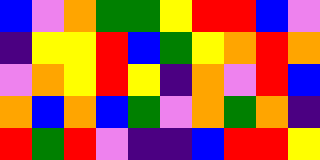[["blue", "violet", "orange", "green", "green", "yellow", "red", "red", "blue", "violet"], ["indigo", "yellow", "yellow", "red", "blue", "green", "yellow", "orange", "red", "orange"], ["violet", "orange", "yellow", "red", "yellow", "indigo", "orange", "violet", "red", "blue"], ["orange", "blue", "orange", "blue", "green", "violet", "orange", "green", "orange", "indigo"], ["red", "green", "red", "violet", "indigo", "indigo", "blue", "red", "red", "yellow"]]